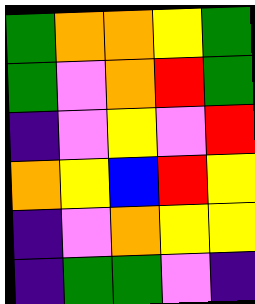[["green", "orange", "orange", "yellow", "green"], ["green", "violet", "orange", "red", "green"], ["indigo", "violet", "yellow", "violet", "red"], ["orange", "yellow", "blue", "red", "yellow"], ["indigo", "violet", "orange", "yellow", "yellow"], ["indigo", "green", "green", "violet", "indigo"]]